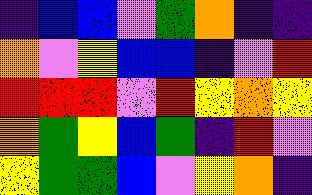[["indigo", "blue", "blue", "violet", "green", "orange", "indigo", "indigo"], ["orange", "violet", "yellow", "blue", "blue", "indigo", "violet", "red"], ["red", "red", "red", "violet", "red", "yellow", "orange", "yellow"], ["orange", "green", "yellow", "blue", "green", "indigo", "red", "violet"], ["yellow", "green", "green", "blue", "violet", "yellow", "orange", "indigo"]]